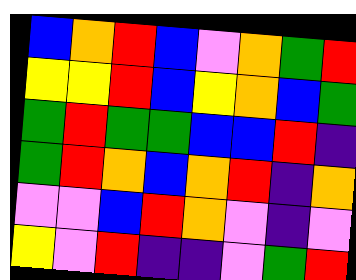[["blue", "orange", "red", "blue", "violet", "orange", "green", "red"], ["yellow", "yellow", "red", "blue", "yellow", "orange", "blue", "green"], ["green", "red", "green", "green", "blue", "blue", "red", "indigo"], ["green", "red", "orange", "blue", "orange", "red", "indigo", "orange"], ["violet", "violet", "blue", "red", "orange", "violet", "indigo", "violet"], ["yellow", "violet", "red", "indigo", "indigo", "violet", "green", "red"]]